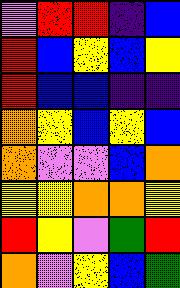[["violet", "red", "red", "indigo", "blue"], ["red", "blue", "yellow", "blue", "yellow"], ["red", "blue", "blue", "indigo", "indigo"], ["orange", "yellow", "blue", "yellow", "blue"], ["orange", "violet", "violet", "blue", "orange"], ["yellow", "yellow", "orange", "orange", "yellow"], ["red", "yellow", "violet", "green", "red"], ["orange", "violet", "yellow", "blue", "green"]]